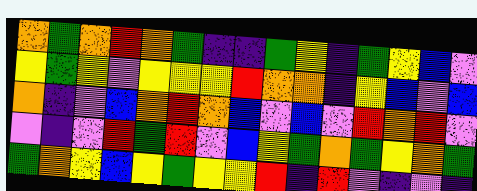[["orange", "green", "orange", "red", "orange", "green", "indigo", "indigo", "green", "yellow", "indigo", "green", "yellow", "blue", "violet"], ["yellow", "green", "yellow", "violet", "yellow", "yellow", "yellow", "red", "orange", "orange", "indigo", "yellow", "blue", "violet", "blue"], ["orange", "indigo", "violet", "blue", "orange", "red", "orange", "blue", "violet", "blue", "violet", "red", "orange", "red", "violet"], ["violet", "indigo", "violet", "red", "green", "red", "violet", "blue", "yellow", "green", "orange", "green", "yellow", "orange", "green"], ["green", "orange", "yellow", "blue", "yellow", "green", "yellow", "yellow", "red", "indigo", "red", "violet", "indigo", "violet", "indigo"]]